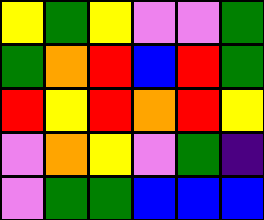[["yellow", "green", "yellow", "violet", "violet", "green"], ["green", "orange", "red", "blue", "red", "green"], ["red", "yellow", "red", "orange", "red", "yellow"], ["violet", "orange", "yellow", "violet", "green", "indigo"], ["violet", "green", "green", "blue", "blue", "blue"]]